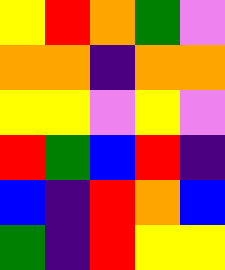[["yellow", "red", "orange", "green", "violet"], ["orange", "orange", "indigo", "orange", "orange"], ["yellow", "yellow", "violet", "yellow", "violet"], ["red", "green", "blue", "red", "indigo"], ["blue", "indigo", "red", "orange", "blue"], ["green", "indigo", "red", "yellow", "yellow"]]